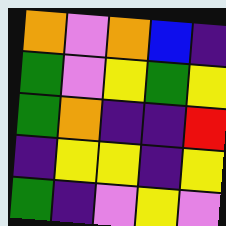[["orange", "violet", "orange", "blue", "indigo"], ["green", "violet", "yellow", "green", "yellow"], ["green", "orange", "indigo", "indigo", "red"], ["indigo", "yellow", "yellow", "indigo", "yellow"], ["green", "indigo", "violet", "yellow", "violet"]]